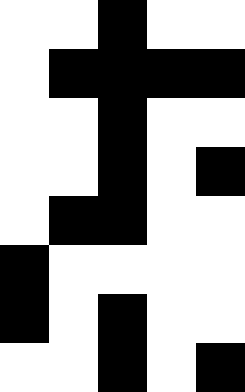[["white", "white", "black", "white", "white"], ["white", "black", "black", "black", "black"], ["white", "white", "black", "white", "white"], ["white", "white", "black", "white", "black"], ["white", "black", "black", "white", "white"], ["black", "white", "white", "white", "white"], ["black", "white", "black", "white", "white"], ["white", "white", "black", "white", "black"]]